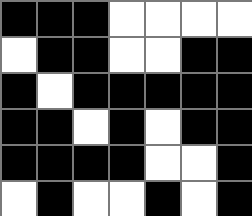[["black", "black", "black", "white", "white", "white", "white"], ["white", "black", "black", "white", "white", "black", "black"], ["black", "white", "black", "black", "black", "black", "black"], ["black", "black", "white", "black", "white", "black", "black"], ["black", "black", "black", "black", "white", "white", "black"], ["white", "black", "white", "white", "black", "white", "black"]]